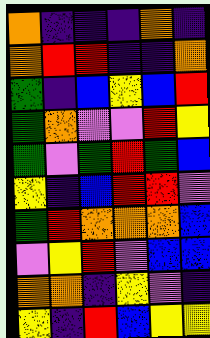[["orange", "indigo", "indigo", "indigo", "orange", "indigo"], ["orange", "red", "red", "indigo", "indigo", "orange"], ["green", "indigo", "blue", "yellow", "blue", "red"], ["green", "orange", "violet", "violet", "red", "yellow"], ["green", "violet", "green", "red", "green", "blue"], ["yellow", "indigo", "blue", "red", "red", "violet"], ["green", "red", "orange", "orange", "orange", "blue"], ["violet", "yellow", "red", "violet", "blue", "blue"], ["orange", "orange", "indigo", "yellow", "violet", "indigo"], ["yellow", "indigo", "red", "blue", "yellow", "yellow"]]